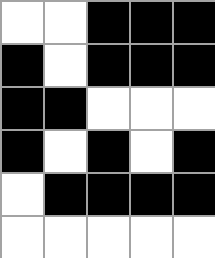[["white", "white", "black", "black", "black"], ["black", "white", "black", "black", "black"], ["black", "black", "white", "white", "white"], ["black", "white", "black", "white", "black"], ["white", "black", "black", "black", "black"], ["white", "white", "white", "white", "white"]]